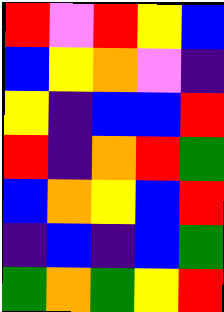[["red", "violet", "red", "yellow", "blue"], ["blue", "yellow", "orange", "violet", "indigo"], ["yellow", "indigo", "blue", "blue", "red"], ["red", "indigo", "orange", "red", "green"], ["blue", "orange", "yellow", "blue", "red"], ["indigo", "blue", "indigo", "blue", "green"], ["green", "orange", "green", "yellow", "red"]]